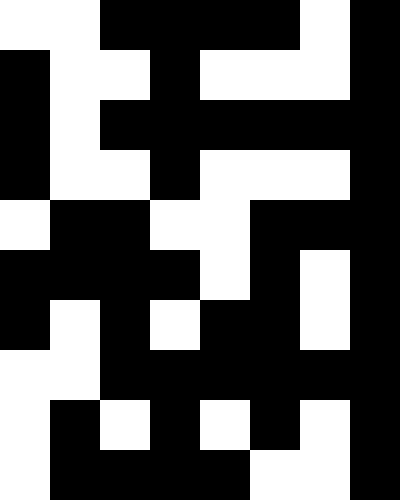[["white", "white", "black", "black", "black", "black", "white", "black"], ["black", "white", "white", "black", "white", "white", "white", "black"], ["black", "white", "black", "black", "black", "black", "black", "black"], ["black", "white", "white", "black", "white", "white", "white", "black"], ["white", "black", "black", "white", "white", "black", "black", "black"], ["black", "black", "black", "black", "white", "black", "white", "black"], ["black", "white", "black", "white", "black", "black", "white", "black"], ["white", "white", "black", "black", "black", "black", "black", "black"], ["white", "black", "white", "black", "white", "black", "white", "black"], ["white", "black", "black", "black", "black", "white", "white", "black"]]